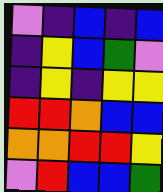[["violet", "indigo", "blue", "indigo", "blue"], ["indigo", "yellow", "blue", "green", "violet"], ["indigo", "yellow", "indigo", "yellow", "yellow"], ["red", "red", "orange", "blue", "blue"], ["orange", "orange", "red", "red", "yellow"], ["violet", "red", "blue", "blue", "green"]]